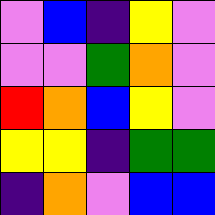[["violet", "blue", "indigo", "yellow", "violet"], ["violet", "violet", "green", "orange", "violet"], ["red", "orange", "blue", "yellow", "violet"], ["yellow", "yellow", "indigo", "green", "green"], ["indigo", "orange", "violet", "blue", "blue"]]